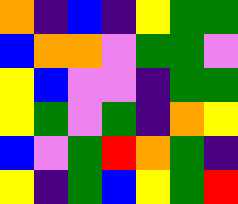[["orange", "indigo", "blue", "indigo", "yellow", "green", "green"], ["blue", "orange", "orange", "violet", "green", "green", "violet"], ["yellow", "blue", "violet", "violet", "indigo", "green", "green"], ["yellow", "green", "violet", "green", "indigo", "orange", "yellow"], ["blue", "violet", "green", "red", "orange", "green", "indigo"], ["yellow", "indigo", "green", "blue", "yellow", "green", "red"]]